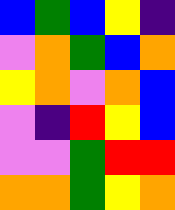[["blue", "green", "blue", "yellow", "indigo"], ["violet", "orange", "green", "blue", "orange"], ["yellow", "orange", "violet", "orange", "blue"], ["violet", "indigo", "red", "yellow", "blue"], ["violet", "violet", "green", "red", "red"], ["orange", "orange", "green", "yellow", "orange"]]